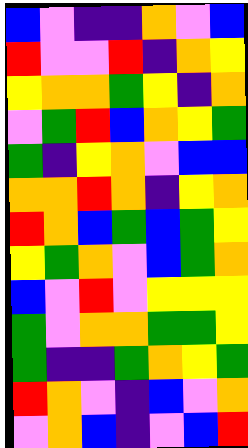[["blue", "violet", "indigo", "indigo", "orange", "violet", "blue"], ["red", "violet", "violet", "red", "indigo", "orange", "yellow"], ["yellow", "orange", "orange", "green", "yellow", "indigo", "orange"], ["violet", "green", "red", "blue", "orange", "yellow", "green"], ["green", "indigo", "yellow", "orange", "violet", "blue", "blue"], ["orange", "orange", "red", "orange", "indigo", "yellow", "orange"], ["red", "orange", "blue", "green", "blue", "green", "yellow"], ["yellow", "green", "orange", "violet", "blue", "green", "orange"], ["blue", "violet", "red", "violet", "yellow", "yellow", "yellow"], ["green", "violet", "orange", "orange", "green", "green", "yellow"], ["green", "indigo", "indigo", "green", "orange", "yellow", "green"], ["red", "orange", "violet", "indigo", "blue", "violet", "orange"], ["violet", "orange", "blue", "indigo", "violet", "blue", "red"]]